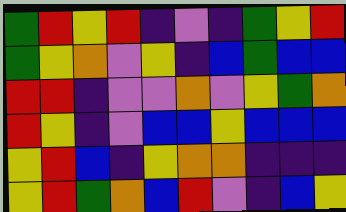[["green", "red", "yellow", "red", "indigo", "violet", "indigo", "green", "yellow", "red"], ["green", "yellow", "orange", "violet", "yellow", "indigo", "blue", "green", "blue", "blue"], ["red", "red", "indigo", "violet", "violet", "orange", "violet", "yellow", "green", "orange"], ["red", "yellow", "indigo", "violet", "blue", "blue", "yellow", "blue", "blue", "blue"], ["yellow", "red", "blue", "indigo", "yellow", "orange", "orange", "indigo", "indigo", "indigo"], ["yellow", "red", "green", "orange", "blue", "red", "violet", "indigo", "blue", "yellow"]]